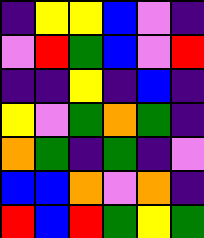[["indigo", "yellow", "yellow", "blue", "violet", "indigo"], ["violet", "red", "green", "blue", "violet", "red"], ["indigo", "indigo", "yellow", "indigo", "blue", "indigo"], ["yellow", "violet", "green", "orange", "green", "indigo"], ["orange", "green", "indigo", "green", "indigo", "violet"], ["blue", "blue", "orange", "violet", "orange", "indigo"], ["red", "blue", "red", "green", "yellow", "green"]]